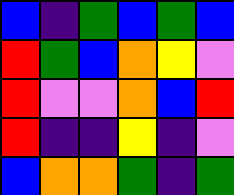[["blue", "indigo", "green", "blue", "green", "blue"], ["red", "green", "blue", "orange", "yellow", "violet"], ["red", "violet", "violet", "orange", "blue", "red"], ["red", "indigo", "indigo", "yellow", "indigo", "violet"], ["blue", "orange", "orange", "green", "indigo", "green"]]